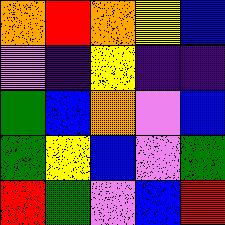[["orange", "red", "orange", "yellow", "blue"], ["violet", "indigo", "yellow", "indigo", "indigo"], ["green", "blue", "orange", "violet", "blue"], ["green", "yellow", "blue", "violet", "green"], ["red", "green", "violet", "blue", "red"]]